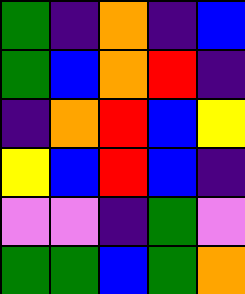[["green", "indigo", "orange", "indigo", "blue"], ["green", "blue", "orange", "red", "indigo"], ["indigo", "orange", "red", "blue", "yellow"], ["yellow", "blue", "red", "blue", "indigo"], ["violet", "violet", "indigo", "green", "violet"], ["green", "green", "blue", "green", "orange"]]